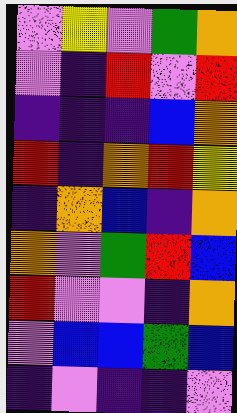[["violet", "yellow", "violet", "green", "orange"], ["violet", "indigo", "red", "violet", "red"], ["indigo", "indigo", "indigo", "blue", "orange"], ["red", "indigo", "orange", "red", "yellow"], ["indigo", "orange", "blue", "indigo", "orange"], ["orange", "violet", "green", "red", "blue"], ["red", "violet", "violet", "indigo", "orange"], ["violet", "blue", "blue", "green", "blue"], ["indigo", "violet", "indigo", "indigo", "violet"]]